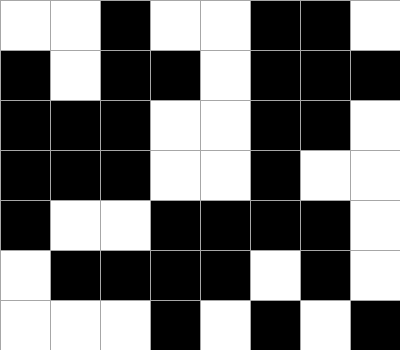[["white", "white", "black", "white", "white", "black", "black", "white"], ["black", "white", "black", "black", "white", "black", "black", "black"], ["black", "black", "black", "white", "white", "black", "black", "white"], ["black", "black", "black", "white", "white", "black", "white", "white"], ["black", "white", "white", "black", "black", "black", "black", "white"], ["white", "black", "black", "black", "black", "white", "black", "white"], ["white", "white", "white", "black", "white", "black", "white", "black"]]